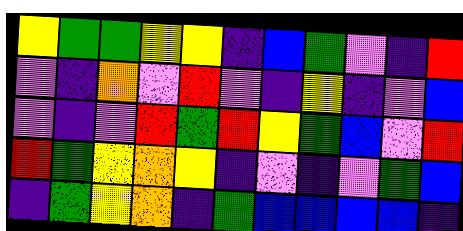[["yellow", "green", "green", "yellow", "yellow", "indigo", "blue", "green", "violet", "indigo", "red"], ["violet", "indigo", "orange", "violet", "red", "violet", "indigo", "yellow", "indigo", "violet", "blue"], ["violet", "indigo", "violet", "red", "green", "red", "yellow", "green", "blue", "violet", "red"], ["red", "green", "yellow", "orange", "yellow", "indigo", "violet", "indigo", "violet", "green", "blue"], ["indigo", "green", "yellow", "orange", "indigo", "green", "blue", "blue", "blue", "blue", "indigo"]]